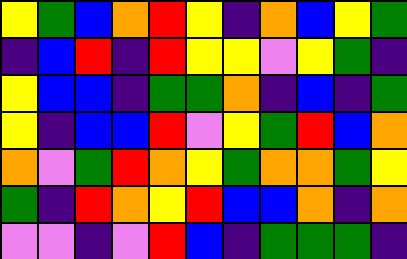[["yellow", "green", "blue", "orange", "red", "yellow", "indigo", "orange", "blue", "yellow", "green"], ["indigo", "blue", "red", "indigo", "red", "yellow", "yellow", "violet", "yellow", "green", "indigo"], ["yellow", "blue", "blue", "indigo", "green", "green", "orange", "indigo", "blue", "indigo", "green"], ["yellow", "indigo", "blue", "blue", "red", "violet", "yellow", "green", "red", "blue", "orange"], ["orange", "violet", "green", "red", "orange", "yellow", "green", "orange", "orange", "green", "yellow"], ["green", "indigo", "red", "orange", "yellow", "red", "blue", "blue", "orange", "indigo", "orange"], ["violet", "violet", "indigo", "violet", "red", "blue", "indigo", "green", "green", "green", "indigo"]]